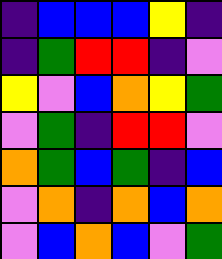[["indigo", "blue", "blue", "blue", "yellow", "indigo"], ["indigo", "green", "red", "red", "indigo", "violet"], ["yellow", "violet", "blue", "orange", "yellow", "green"], ["violet", "green", "indigo", "red", "red", "violet"], ["orange", "green", "blue", "green", "indigo", "blue"], ["violet", "orange", "indigo", "orange", "blue", "orange"], ["violet", "blue", "orange", "blue", "violet", "green"]]